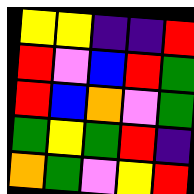[["yellow", "yellow", "indigo", "indigo", "red"], ["red", "violet", "blue", "red", "green"], ["red", "blue", "orange", "violet", "green"], ["green", "yellow", "green", "red", "indigo"], ["orange", "green", "violet", "yellow", "red"]]